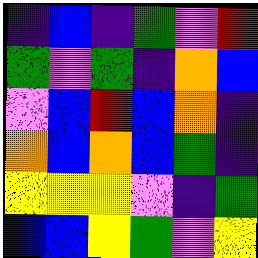[["indigo", "blue", "indigo", "green", "violet", "red"], ["green", "violet", "green", "indigo", "orange", "blue"], ["violet", "blue", "red", "blue", "orange", "indigo"], ["orange", "blue", "orange", "blue", "green", "indigo"], ["yellow", "yellow", "yellow", "violet", "indigo", "green"], ["blue", "blue", "yellow", "green", "violet", "yellow"]]